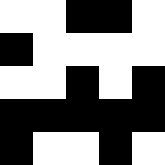[["white", "white", "black", "black", "white"], ["black", "white", "white", "white", "white"], ["white", "white", "black", "white", "black"], ["black", "black", "black", "black", "black"], ["black", "white", "white", "black", "white"]]